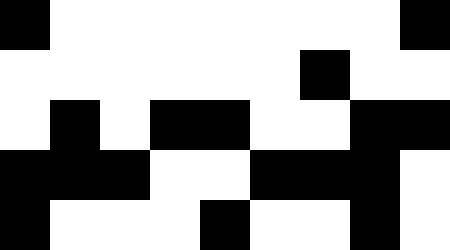[["black", "white", "white", "white", "white", "white", "white", "white", "black"], ["white", "white", "white", "white", "white", "white", "black", "white", "white"], ["white", "black", "white", "black", "black", "white", "white", "black", "black"], ["black", "black", "black", "white", "white", "black", "black", "black", "white"], ["black", "white", "white", "white", "black", "white", "white", "black", "white"]]